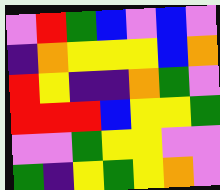[["violet", "red", "green", "blue", "violet", "blue", "violet"], ["indigo", "orange", "yellow", "yellow", "yellow", "blue", "orange"], ["red", "yellow", "indigo", "indigo", "orange", "green", "violet"], ["red", "red", "red", "blue", "yellow", "yellow", "green"], ["violet", "violet", "green", "yellow", "yellow", "violet", "violet"], ["green", "indigo", "yellow", "green", "yellow", "orange", "violet"]]